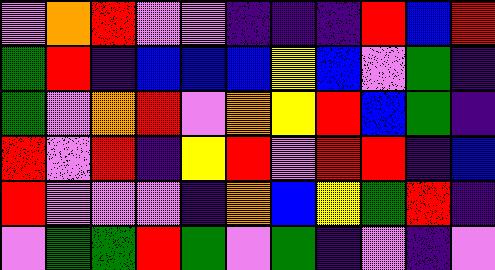[["violet", "orange", "red", "violet", "violet", "indigo", "indigo", "indigo", "red", "blue", "red"], ["green", "red", "indigo", "blue", "blue", "blue", "yellow", "blue", "violet", "green", "indigo"], ["green", "violet", "orange", "red", "violet", "orange", "yellow", "red", "blue", "green", "indigo"], ["red", "violet", "red", "indigo", "yellow", "red", "violet", "red", "red", "indigo", "blue"], ["red", "violet", "violet", "violet", "indigo", "orange", "blue", "yellow", "green", "red", "indigo"], ["violet", "green", "green", "red", "green", "violet", "green", "indigo", "violet", "indigo", "violet"]]